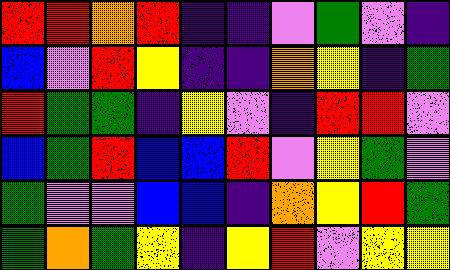[["red", "red", "orange", "red", "indigo", "indigo", "violet", "green", "violet", "indigo"], ["blue", "violet", "red", "yellow", "indigo", "indigo", "orange", "yellow", "indigo", "green"], ["red", "green", "green", "indigo", "yellow", "violet", "indigo", "red", "red", "violet"], ["blue", "green", "red", "blue", "blue", "red", "violet", "yellow", "green", "violet"], ["green", "violet", "violet", "blue", "blue", "indigo", "orange", "yellow", "red", "green"], ["green", "orange", "green", "yellow", "indigo", "yellow", "red", "violet", "yellow", "yellow"]]